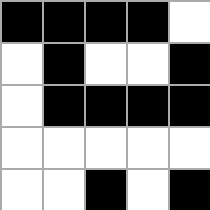[["black", "black", "black", "black", "white"], ["white", "black", "white", "white", "black"], ["white", "black", "black", "black", "black"], ["white", "white", "white", "white", "white"], ["white", "white", "black", "white", "black"]]